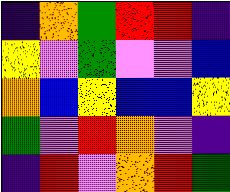[["indigo", "orange", "green", "red", "red", "indigo"], ["yellow", "violet", "green", "violet", "violet", "blue"], ["orange", "blue", "yellow", "blue", "blue", "yellow"], ["green", "violet", "red", "orange", "violet", "indigo"], ["indigo", "red", "violet", "orange", "red", "green"]]